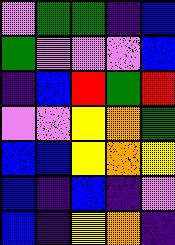[["violet", "green", "green", "indigo", "blue"], ["green", "violet", "violet", "violet", "blue"], ["indigo", "blue", "red", "green", "red"], ["violet", "violet", "yellow", "orange", "green"], ["blue", "blue", "yellow", "orange", "yellow"], ["blue", "indigo", "blue", "indigo", "violet"], ["blue", "indigo", "yellow", "orange", "indigo"]]